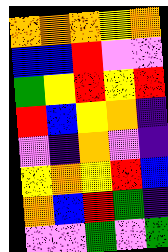[["orange", "orange", "orange", "yellow", "orange"], ["blue", "blue", "red", "violet", "violet"], ["green", "yellow", "red", "yellow", "red"], ["red", "blue", "yellow", "orange", "indigo"], ["violet", "indigo", "orange", "violet", "indigo"], ["yellow", "orange", "yellow", "red", "blue"], ["orange", "blue", "red", "green", "indigo"], ["violet", "violet", "green", "violet", "green"]]